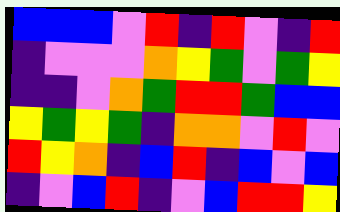[["blue", "blue", "blue", "violet", "red", "indigo", "red", "violet", "indigo", "red"], ["indigo", "violet", "violet", "violet", "orange", "yellow", "green", "violet", "green", "yellow"], ["indigo", "indigo", "violet", "orange", "green", "red", "red", "green", "blue", "blue"], ["yellow", "green", "yellow", "green", "indigo", "orange", "orange", "violet", "red", "violet"], ["red", "yellow", "orange", "indigo", "blue", "red", "indigo", "blue", "violet", "blue"], ["indigo", "violet", "blue", "red", "indigo", "violet", "blue", "red", "red", "yellow"]]